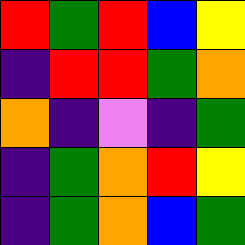[["red", "green", "red", "blue", "yellow"], ["indigo", "red", "red", "green", "orange"], ["orange", "indigo", "violet", "indigo", "green"], ["indigo", "green", "orange", "red", "yellow"], ["indigo", "green", "orange", "blue", "green"]]